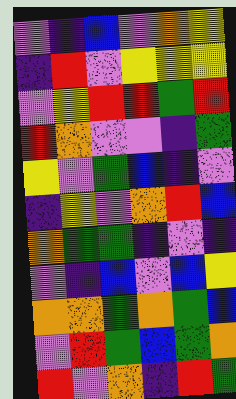[["violet", "indigo", "blue", "violet", "orange", "yellow"], ["indigo", "red", "violet", "yellow", "yellow", "yellow"], ["violet", "yellow", "red", "red", "green", "red"], ["red", "orange", "violet", "violet", "indigo", "green"], ["yellow", "violet", "green", "blue", "indigo", "violet"], ["indigo", "yellow", "violet", "orange", "red", "blue"], ["orange", "green", "green", "indigo", "violet", "indigo"], ["violet", "indigo", "blue", "violet", "blue", "yellow"], ["orange", "orange", "green", "orange", "green", "blue"], ["violet", "red", "green", "blue", "green", "orange"], ["red", "violet", "orange", "indigo", "red", "green"]]